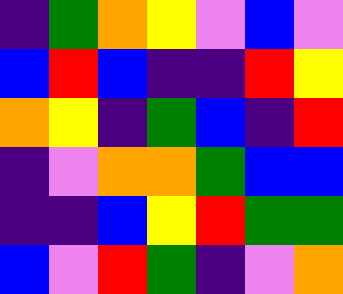[["indigo", "green", "orange", "yellow", "violet", "blue", "violet"], ["blue", "red", "blue", "indigo", "indigo", "red", "yellow"], ["orange", "yellow", "indigo", "green", "blue", "indigo", "red"], ["indigo", "violet", "orange", "orange", "green", "blue", "blue"], ["indigo", "indigo", "blue", "yellow", "red", "green", "green"], ["blue", "violet", "red", "green", "indigo", "violet", "orange"]]